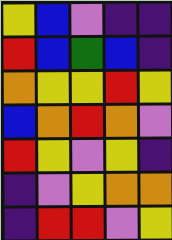[["yellow", "blue", "violet", "indigo", "indigo"], ["red", "blue", "green", "blue", "indigo"], ["orange", "yellow", "yellow", "red", "yellow"], ["blue", "orange", "red", "orange", "violet"], ["red", "yellow", "violet", "yellow", "indigo"], ["indigo", "violet", "yellow", "orange", "orange"], ["indigo", "red", "red", "violet", "yellow"]]